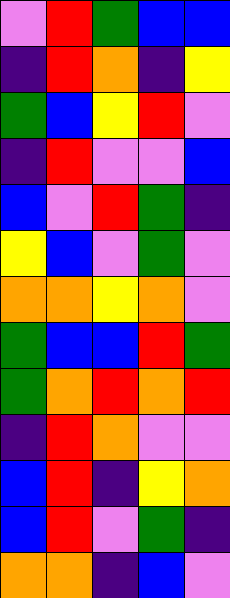[["violet", "red", "green", "blue", "blue"], ["indigo", "red", "orange", "indigo", "yellow"], ["green", "blue", "yellow", "red", "violet"], ["indigo", "red", "violet", "violet", "blue"], ["blue", "violet", "red", "green", "indigo"], ["yellow", "blue", "violet", "green", "violet"], ["orange", "orange", "yellow", "orange", "violet"], ["green", "blue", "blue", "red", "green"], ["green", "orange", "red", "orange", "red"], ["indigo", "red", "orange", "violet", "violet"], ["blue", "red", "indigo", "yellow", "orange"], ["blue", "red", "violet", "green", "indigo"], ["orange", "orange", "indigo", "blue", "violet"]]